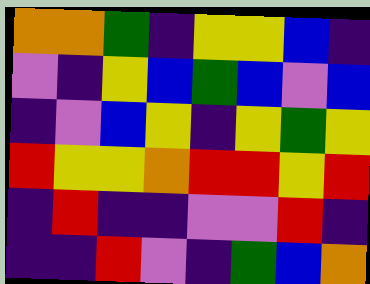[["orange", "orange", "green", "indigo", "yellow", "yellow", "blue", "indigo"], ["violet", "indigo", "yellow", "blue", "green", "blue", "violet", "blue"], ["indigo", "violet", "blue", "yellow", "indigo", "yellow", "green", "yellow"], ["red", "yellow", "yellow", "orange", "red", "red", "yellow", "red"], ["indigo", "red", "indigo", "indigo", "violet", "violet", "red", "indigo"], ["indigo", "indigo", "red", "violet", "indigo", "green", "blue", "orange"]]